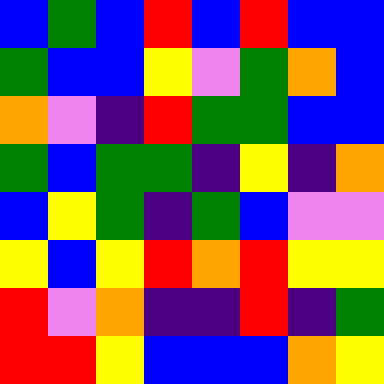[["blue", "green", "blue", "red", "blue", "red", "blue", "blue"], ["green", "blue", "blue", "yellow", "violet", "green", "orange", "blue"], ["orange", "violet", "indigo", "red", "green", "green", "blue", "blue"], ["green", "blue", "green", "green", "indigo", "yellow", "indigo", "orange"], ["blue", "yellow", "green", "indigo", "green", "blue", "violet", "violet"], ["yellow", "blue", "yellow", "red", "orange", "red", "yellow", "yellow"], ["red", "violet", "orange", "indigo", "indigo", "red", "indigo", "green"], ["red", "red", "yellow", "blue", "blue", "blue", "orange", "yellow"]]